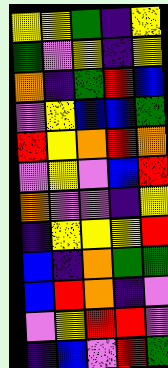[["yellow", "yellow", "green", "indigo", "yellow"], ["green", "violet", "yellow", "indigo", "yellow"], ["orange", "indigo", "green", "red", "blue"], ["violet", "yellow", "blue", "blue", "green"], ["red", "yellow", "orange", "red", "orange"], ["violet", "yellow", "violet", "blue", "red"], ["orange", "violet", "violet", "indigo", "yellow"], ["indigo", "yellow", "yellow", "yellow", "red"], ["blue", "indigo", "orange", "green", "green"], ["blue", "red", "orange", "indigo", "violet"], ["violet", "yellow", "red", "red", "violet"], ["indigo", "blue", "violet", "red", "green"]]